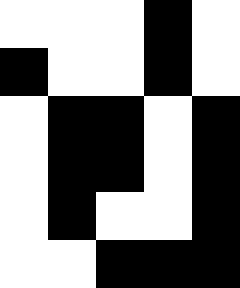[["white", "white", "white", "black", "white"], ["black", "white", "white", "black", "white"], ["white", "black", "black", "white", "black"], ["white", "black", "black", "white", "black"], ["white", "black", "white", "white", "black"], ["white", "white", "black", "black", "black"]]